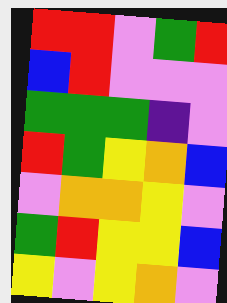[["red", "red", "violet", "green", "red"], ["blue", "red", "violet", "violet", "violet"], ["green", "green", "green", "indigo", "violet"], ["red", "green", "yellow", "orange", "blue"], ["violet", "orange", "orange", "yellow", "violet"], ["green", "red", "yellow", "yellow", "blue"], ["yellow", "violet", "yellow", "orange", "violet"]]